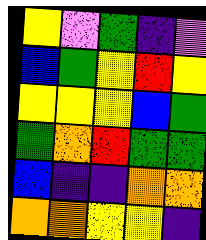[["yellow", "violet", "green", "indigo", "violet"], ["blue", "green", "yellow", "red", "yellow"], ["yellow", "yellow", "yellow", "blue", "green"], ["green", "orange", "red", "green", "green"], ["blue", "indigo", "indigo", "orange", "orange"], ["orange", "orange", "yellow", "yellow", "indigo"]]